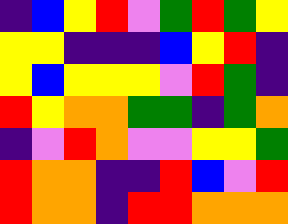[["indigo", "blue", "yellow", "red", "violet", "green", "red", "green", "yellow"], ["yellow", "yellow", "indigo", "indigo", "indigo", "blue", "yellow", "red", "indigo"], ["yellow", "blue", "yellow", "yellow", "yellow", "violet", "red", "green", "indigo"], ["red", "yellow", "orange", "orange", "green", "green", "indigo", "green", "orange"], ["indigo", "violet", "red", "orange", "violet", "violet", "yellow", "yellow", "green"], ["red", "orange", "orange", "indigo", "indigo", "red", "blue", "violet", "red"], ["red", "orange", "orange", "indigo", "red", "red", "orange", "orange", "orange"]]